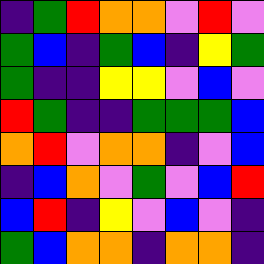[["indigo", "green", "red", "orange", "orange", "violet", "red", "violet"], ["green", "blue", "indigo", "green", "blue", "indigo", "yellow", "green"], ["green", "indigo", "indigo", "yellow", "yellow", "violet", "blue", "violet"], ["red", "green", "indigo", "indigo", "green", "green", "green", "blue"], ["orange", "red", "violet", "orange", "orange", "indigo", "violet", "blue"], ["indigo", "blue", "orange", "violet", "green", "violet", "blue", "red"], ["blue", "red", "indigo", "yellow", "violet", "blue", "violet", "indigo"], ["green", "blue", "orange", "orange", "indigo", "orange", "orange", "indigo"]]